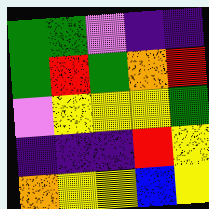[["green", "green", "violet", "indigo", "indigo"], ["green", "red", "green", "orange", "red"], ["violet", "yellow", "yellow", "yellow", "green"], ["indigo", "indigo", "indigo", "red", "yellow"], ["orange", "yellow", "yellow", "blue", "yellow"]]